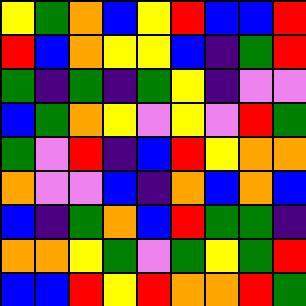[["yellow", "green", "orange", "blue", "yellow", "red", "blue", "blue", "red"], ["red", "blue", "orange", "yellow", "yellow", "blue", "indigo", "green", "red"], ["green", "indigo", "green", "indigo", "green", "yellow", "indigo", "violet", "violet"], ["blue", "green", "orange", "yellow", "violet", "yellow", "violet", "red", "green"], ["green", "violet", "red", "indigo", "blue", "red", "yellow", "orange", "orange"], ["orange", "violet", "violet", "blue", "indigo", "orange", "blue", "orange", "blue"], ["blue", "indigo", "green", "orange", "blue", "red", "green", "green", "indigo"], ["orange", "orange", "yellow", "green", "violet", "green", "yellow", "green", "red"], ["blue", "blue", "red", "yellow", "red", "orange", "orange", "red", "green"]]